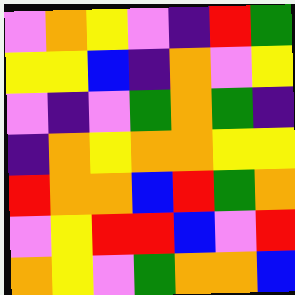[["violet", "orange", "yellow", "violet", "indigo", "red", "green"], ["yellow", "yellow", "blue", "indigo", "orange", "violet", "yellow"], ["violet", "indigo", "violet", "green", "orange", "green", "indigo"], ["indigo", "orange", "yellow", "orange", "orange", "yellow", "yellow"], ["red", "orange", "orange", "blue", "red", "green", "orange"], ["violet", "yellow", "red", "red", "blue", "violet", "red"], ["orange", "yellow", "violet", "green", "orange", "orange", "blue"]]